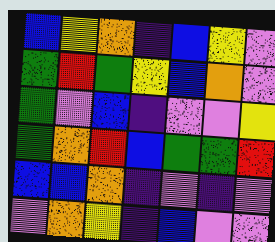[["blue", "yellow", "orange", "indigo", "blue", "yellow", "violet"], ["green", "red", "green", "yellow", "blue", "orange", "violet"], ["green", "violet", "blue", "indigo", "violet", "violet", "yellow"], ["green", "orange", "red", "blue", "green", "green", "red"], ["blue", "blue", "orange", "indigo", "violet", "indigo", "violet"], ["violet", "orange", "yellow", "indigo", "blue", "violet", "violet"]]